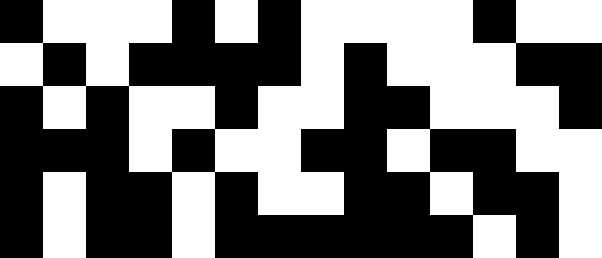[["black", "white", "white", "white", "black", "white", "black", "white", "white", "white", "white", "black", "white", "white"], ["white", "black", "white", "black", "black", "black", "black", "white", "black", "white", "white", "white", "black", "black"], ["black", "white", "black", "white", "white", "black", "white", "white", "black", "black", "white", "white", "white", "black"], ["black", "black", "black", "white", "black", "white", "white", "black", "black", "white", "black", "black", "white", "white"], ["black", "white", "black", "black", "white", "black", "white", "white", "black", "black", "white", "black", "black", "white"], ["black", "white", "black", "black", "white", "black", "black", "black", "black", "black", "black", "white", "black", "white"]]